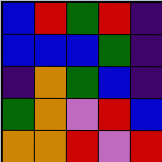[["blue", "red", "green", "red", "indigo"], ["blue", "blue", "blue", "green", "indigo"], ["indigo", "orange", "green", "blue", "indigo"], ["green", "orange", "violet", "red", "blue"], ["orange", "orange", "red", "violet", "red"]]